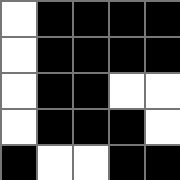[["white", "black", "black", "black", "black"], ["white", "black", "black", "black", "black"], ["white", "black", "black", "white", "white"], ["white", "black", "black", "black", "white"], ["black", "white", "white", "black", "black"]]